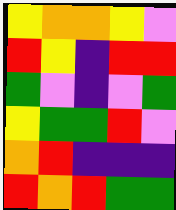[["yellow", "orange", "orange", "yellow", "violet"], ["red", "yellow", "indigo", "red", "red"], ["green", "violet", "indigo", "violet", "green"], ["yellow", "green", "green", "red", "violet"], ["orange", "red", "indigo", "indigo", "indigo"], ["red", "orange", "red", "green", "green"]]